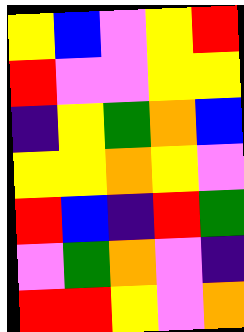[["yellow", "blue", "violet", "yellow", "red"], ["red", "violet", "violet", "yellow", "yellow"], ["indigo", "yellow", "green", "orange", "blue"], ["yellow", "yellow", "orange", "yellow", "violet"], ["red", "blue", "indigo", "red", "green"], ["violet", "green", "orange", "violet", "indigo"], ["red", "red", "yellow", "violet", "orange"]]